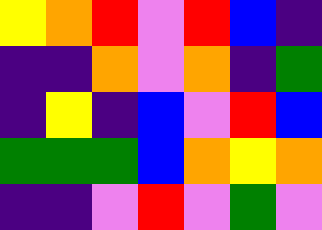[["yellow", "orange", "red", "violet", "red", "blue", "indigo"], ["indigo", "indigo", "orange", "violet", "orange", "indigo", "green"], ["indigo", "yellow", "indigo", "blue", "violet", "red", "blue"], ["green", "green", "green", "blue", "orange", "yellow", "orange"], ["indigo", "indigo", "violet", "red", "violet", "green", "violet"]]